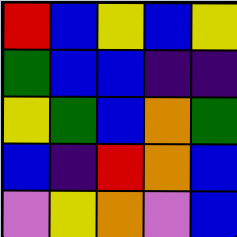[["red", "blue", "yellow", "blue", "yellow"], ["green", "blue", "blue", "indigo", "indigo"], ["yellow", "green", "blue", "orange", "green"], ["blue", "indigo", "red", "orange", "blue"], ["violet", "yellow", "orange", "violet", "blue"]]